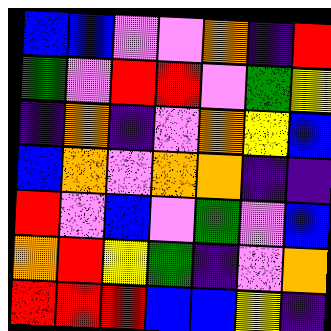[["blue", "blue", "violet", "violet", "orange", "indigo", "red"], ["green", "violet", "red", "red", "violet", "green", "yellow"], ["indigo", "orange", "indigo", "violet", "orange", "yellow", "blue"], ["blue", "orange", "violet", "orange", "orange", "indigo", "indigo"], ["red", "violet", "blue", "violet", "green", "violet", "blue"], ["orange", "red", "yellow", "green", "indigo", "violet", "orange"], ["red", "red", "red", "blue", "blue", "yellow", "indigo"]]